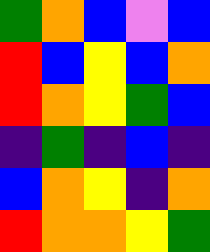[["green", "orange", "blue", "violet", "blue"], ["red", "blue", "yellow", "blue", "orange"], ["red", "orange", "yellow", "green", "blue"], ["indigo", "green", "indigo", "blue", "indigo"], ["blue", "orange", "yellow", "indigo", "orange"], ["red", "orange", "orange", "yellow", "green"]]